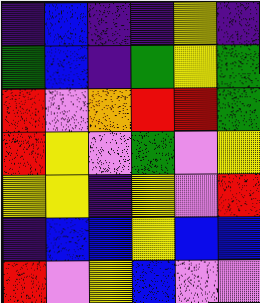[["indigo", "blue", "indigo", "indigo", "yellow", "indigo"], ["green", "blue", "indigo", "green", "yellow", "green"], ["red", "violet", "orange", "red", "red", "green"], ["red", "yellow", "violet", "green", "violet", "yellow"], ["yellow", "yellow", "indigo", "yellow", "violet", "red"], ["indigo", "blue", "blue", "yellow", "blue", "blue"], ["red", "violet", "yellow", "blue", "violet", "violet"]]